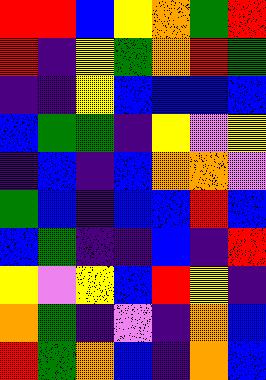[["red", "red", "blue", "yellow", "orange", "green", "red"], ["red", "indigo", "yellow", "green", "orange", "red", "green"], ["indigo", "indigo", "yellow", "blue", "blue", "blue", "blue"], ["blue", "green", "green", "indigo", "yellow", "violet", "yellow"], ["indigo", "blue", "indigo", "blue", "orange", "orange", "violet"], ["green", "blue", "indigo", "blue", "blue", "red", "blue"], ["blue", "green", "indigo", "indigo", "blue", "indigo", "red"], ["yellow", "violet", "yellow", "blue", "red", "yellow", "indigo"], ["orange", "green", "indigo", "violet", "indigo", "orange", "blue"], ["red", "green", "orange", "blue", "indigo", "orange", "blue"]]